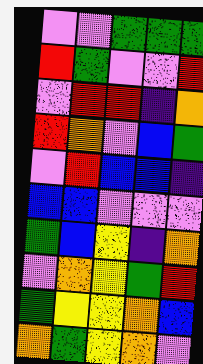[["violet", "violet", "green", "green", "green"], ["red", "green", "violet", "violet", "red"], ["violet", "red", "red", "indigo", "orange"], ["red", "orange", "violet", "blue", "green"], ["violet", "red", "blue", "blue", "indigo"], ["blue", "blue", "violet", "violet", "violet"], ["green", "blue", "yellow", "indigo", "orange"], ["violet", "orange", "yellow", "green", "red"], ["green", "yellow", "yellow", "orange", "blue"], ["orange", "green", "yellow", "orange", "violet"]]